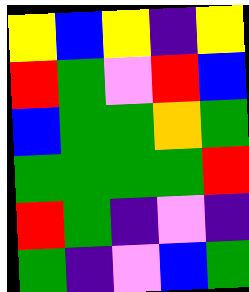[["yellow", "blue", "yellow", "indigo", "yellow"], ["red", "green", "violet", "red", "blue"], ["blue", "green", "green", "orange", "green"], ["green", "green", "green", "green", "red"], ["red", "green", "indigo", "violet", "indigo"], ["green", "indigo", "violet", "blue", "green"]]